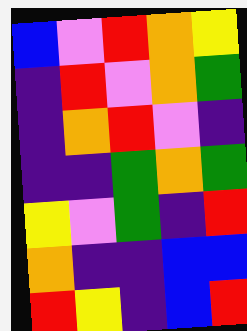[["blue", "violet", "red", "orange", "yellow"], ["indigo", "red", "violet", "orange", "green"], ["indigo", "orange", "red", "violet", "indigo"], ["indigo", "indigo", "green", "orange", "green"], ["yellow", "violet", "green", "indigo", "red"], ["orange", "indigo", "indigo", "blue", "blue"], ["red", "yellow", "indigo", "blue", "red"]]